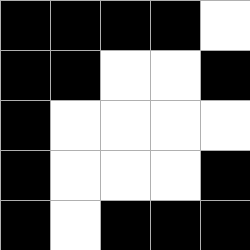[["black", "black", "black", "black", "white"], ["black", "black", "white", "white", "black"], ["black", "white", "white", "white", "white"], ["black", "white", "white", "white", "black"], ["black", "white", "black", "black", "black"]]